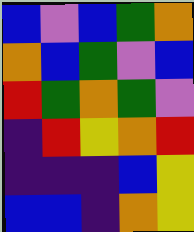[["blue", "violet", "blue", "green", "orange"], ["orange", "blue", "green", "violet", "blue"], ["red", "green", "orange", "green", "violet"], ["indigo", "red", "yellow", "orange", "red"], ["indigo", "indigo", "indigo", "blue", "yellow"], ["blue", "blue", "indigo", "orange", "yellow"]]